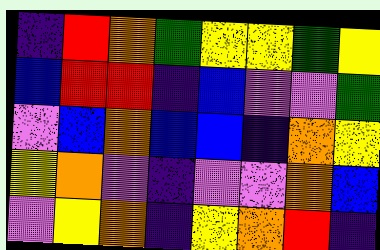[["indigo", "red", "orange", "green", "yellow", "yellow", "green", "yellow"], ["blue", "red", "red", "indigo", "blue", "violet", "violet", "green"], ["violet", "blue", "orange", "blue", "blue", "indigo", "orange", "yellow"], ["yellow", "orange", "violet", "indigo", "violet", "violet", "orange", "blue"], ["violet", "yellow", "orange", "indigo", "yellow", "orange", "red", "indigo"]]